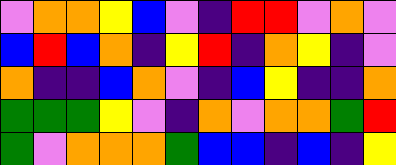[["violet", "orange", "orange", "yellow", "blue", "violet", "indigo", "red", "red", "violet", "orange", "violet"], ["blue", "red", "blue", "orange", "indigo", "yellow", "red", "indigo", "orange", "yellow", "indigo", "violet"], ["orange", "indigo", "indigo", "blue", "orange", "violet", "indigo", "blue", "yellow", "indigo", "indigo", "orange"], ["green", "green", "green", "yellow", "violet", "indigo", "orange", "violet", "orange", "orange", "green", "red"], ["green", "violet", "orange", "orange", "orange", "green", "blue", "blue", "indigo", "blue", "indigo", "yellow"]]